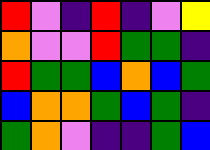[["red", "violet", "indigo", "red", "indigo", "violet", "yellow"], ["orange", "violet", "violet", "red", "green", "green", "indigo"], ["red", "green", "green", "blue", "orange", "blue", "green"], ["blue", "orange", "orange", "green", "blue", "green", "indigo"], ["green", "orange", "violet", "indigo", "indigo", "green", "blue"]]